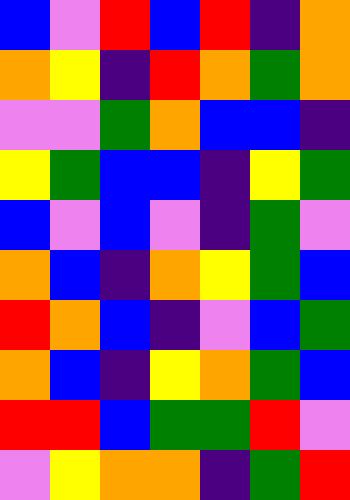[["blue", "violet", "red", "blue", "red", "indigo", "orange"], ["orange", "yellow", "indigo", "red", "orange", "green", "orange"], ["violet", "violet", "green", "orange", "blue", "blue", "indigo"], ["yellow", "green", "blue", "blue", "indigo", "yellow", "green"], ["blue", "violet", "blue", "violet", "indigo", "green", "violet"], ["orange", "blue", "indigo", "orange", "yellow", "green", "blue"], ["red", "orange", "blue", "indigo", "violet", "blue", "green"], ["orange", "blue", "indigo", "yellow", "orange", "green", "blue"], ["red", "red", "blue", "green", "green", "red", "violet"], ["violet", "yellow", "orange", "orange", "indigo", "green", "red"]]